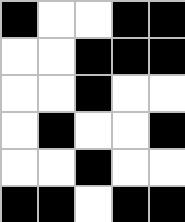[["black", "white", "white", "black", "black"], ["white", "white", "black", "black", "black"], ["white", "white", "black", "white", "white"], ["white", "black", "white", "white", "black"], ["white", "white", "black", "white", "white"], ["black", "black", "white", "black", "black"]]